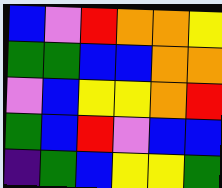[["blue", "violet", "red", "orange", "orange", "yellow"], ["green", "green", "blue", "blue", "orange", "orange"], ["violet", "blue", "yellow", "yellow", "orange", "red"], ["green", "blue", "red", "violet", "blue", "blue"], ["indigo", "green", "blue", "yellow", "yellow", "green"]]